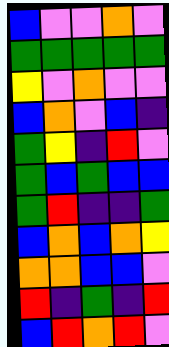[["blue", "violet", "violet", "orange", "violet"], ["green", "green", "green", "green", "green"], ["yellow", "violet", "orange", "violet", "violet"], ["blue", "orange", "violet", "blue", "indigo"], ["green", "yellow", "indigo", "red", "violet"], ["green", "blue", "green", "blue", "blue"], ["green", "red", "indigo", "indigo", "green"], ["blue", "orange", "blue", "orange", "yellow"], ["orange", "orange", "blue", "blue", "violet"], ["red", "indigo", "green", "indigo", "red"], ["blue", "red", "orange", "red", "violet"]]